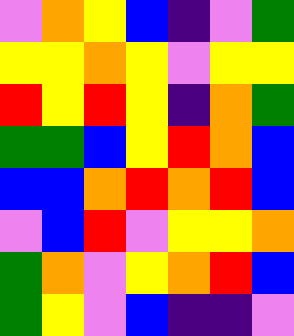[["violet", "orange", "yellow", "blue", "indigo", "violet", "green"], ["yellow", "yellow", "orange", "yellow", "violet", "yellow", "yellow"], ["red", "yellow", "red", "yellow", "indigo", "orange", "green"], ["green", "green", "blue", "yellow", "red", "orange", "blue"], ["blue", "blue", "orange", "red", "orange", "red", "blue"], ["violet", "blue", "red", "violet", "yellow", "yellow", "orange"], ["green", "orange", "violet", "yellow", "orange", "red", "blue"], ["green", "yellow", "violet", "blue", "indigo", "indigo", "violet"]]